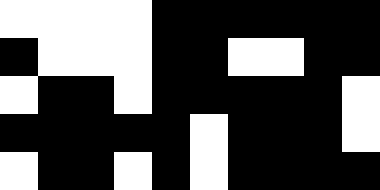[["white", "white", "white", "white", "black", "black", "black", "black", "black", "black"], ["black", "white", "white", "white", "black", "black", "white", "white", "black", "black"], ["white", "black", "black", "white", "black", "black", "black", "black", "black", "white"], ["black", "black", "black", "black", "black", "white", "black", "black", "black", "white"], ["white", "black", "black", "white", "black", "white", "black", "black", "black", "black"]]